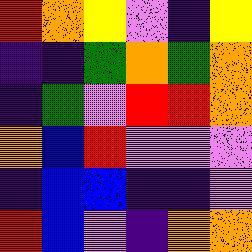[["red", "orange", "yellow", "violet", "indigo", "yellow"], ["indigo", "indigo", "green", "orange", "green", "orange"], ["indigo", "green", "violet", "red", "red", "orange"], ["orange", "blue", "red", "violet", "violet", "violet"], ["indigo", "blue", "blue", "indigo", "indigo", "violet"], ["red", "blue", "violet", "indigo", "orange", "orange"]]